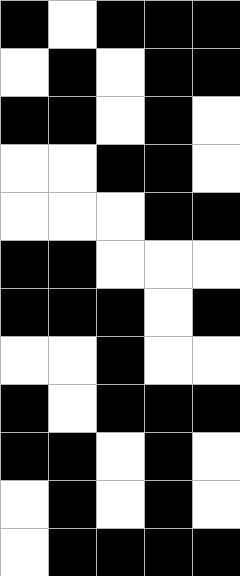[["black", "white", "black", "black", "black"], ["white", "black", "white", "black", "black"], ["black", "black", "white", "black", "white"], ["white", "white", "black", "black", "white"], ["white", "white", "white", "black", "black"], ["black", "black", "white", "white", "white"], ["black", "black", "black", "white", "black"], ["white", "white", "black", "white", "white"], ["black", "white", "black", "black", "black"], ["black", "black", "white", "black", "white"], ["white", "black", "white", "black", "white"], ["white", "black", "black", "black", "black"]]